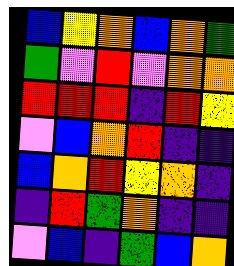[["blue", "yellow", "orange", "blue", "orange", "green"], ["green", "violet", "red", "violet", "orange", "orange"], ["red", "red", "red", "indigo", "red", "yellow"], ["violet", "blue", "orange", "red", "indigo", "indigo"], ["blue", "orange", "red", "yellow", "orange", "indigo"], ["indigo", "red", "green", "orange", "indigo", "indigo"], ["violet", "blue", "indigo", "green", "blue", "orange"]]